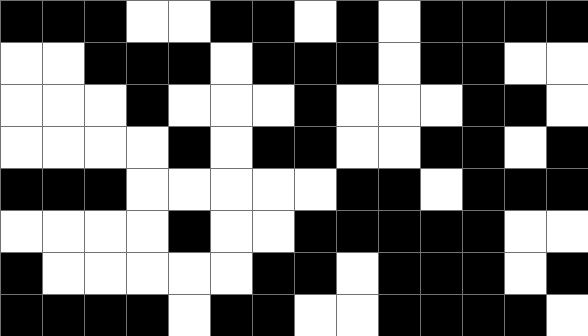[["black", "black", "black", "white", "white", "black", "black", "white", "black", "white", "black", "black", "black", "black"], ["white", "white", "black", "black", "black", "white", "black", "black", "black", "white", "black", "black", "white", "white"], ["white", "white", "white", "black", "white", "white", "white", "black", "white", "white", "white", "black", "black", "white"], ["white", "white", "white", "white", "black", "white", "black", "black", "white", "white", "black", "black", "white", "black"], ["black", "black", "black", "white", "white", "white", "white", "white", "black", "black", "white", "black", "black", "black"], ["white", "white", "white", "white", "black", "white", "white", "black", "black", "black", "black", "black", "white", "white"], ["black", "white", "white", "white", "white", "white", "black", "black", "white", "black", "black", "black", "white", "black"], ["black", "black", "black", "black", "white", "black", "black", "white", "white", "black", "black", "black", "black", "white"]]